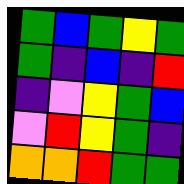[["green", "blue", "green", "yellow", "green"], ["green", "indigo", "blue", "indigo", "red"], ["indigo", "violet", "yellow", "green", "blue"], ["violet", "red", "yellow", "green", "indigo"], ["orange", "orange", "red", "green", "green"]]